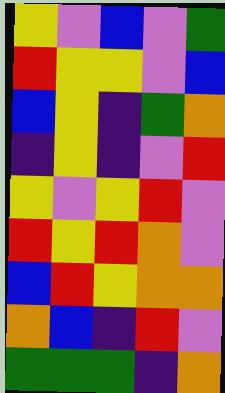[["yellow", "violet", "blue", "violet", "green"], ["red", "yellow", "yellow", "violet", "blue"], ["blue", "yellow", "indigo", "green", "orange"], ["indigo", "yellow", "indigo", "violet", "red"], ["yellow", "violet", "yellow", "red", "violet"], ["red", "yellow", "red", "orange", "violet"], ["blue", "red", "yellow", "orange", "orange"], ["orange", "blue", "indigo", "red", "violet"], ["green", "green", "green", "indigo", "orange"]]